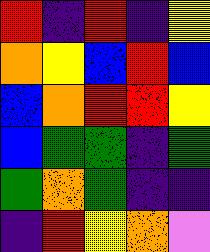[["red", "indigo", "red", "indigo", "yellow"], ["orange", "yellow", "blue", "red", "blue"], ["blue", "orange", "red", "red", "yellow"], ["blue", "green", "green", "indigo", "green"], ["green", "orange", "green", "indigo", "indigo"], ["indigo", "red", "yellow", "orange", "violet"]]